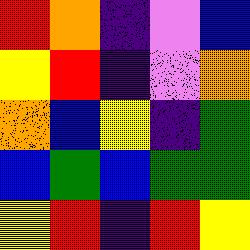[["red", "orange", "indigo", "violet", "blue"], ["yellow", "red", "indigo", "violet", "orange"], ["orange", "blue", "yellow", "indigo", "green"], ["blue", "green", "blue", "green", "green"], ["yellow", "red", "indigo", "red", "yellow"]]